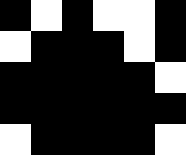[["black", "white", "black", "white", "white", "black"], ["white", "black", "black", "black", "white", "black"], ["black", "black", "black", "black", "black", "white"], ["black", "black", "black", "black", "black", "black"], ["white", "black", "black", "black", "black", "white"]]